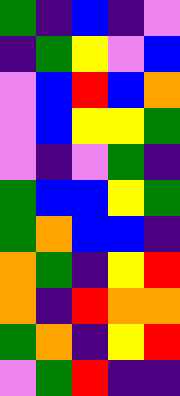[["green", "indigo", "blue", "indigo", "violet"], ["indigo", "green", "yellow", "violet", "blue"], ["violet", "blue", "red", "blue", "orange"], ["violet", "blue", "yellow", "yellow", "green"], ["violet", "indigo", "violet", "green", "indigo"], ["green", "blue", "blue", "yellow", "green"], ["green", "orange", "blue", "blue", "indigo"], ["orange", "green", "indigo", "yellow", "red"], ["orange", "indigo", "red", "orange", "orange"], ["green", "orange", "indigo", "yellow", "red"], ["violet", "green", "red", "indigo", "indigo"]]